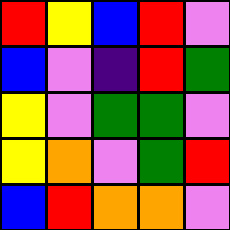[["red", "yellow", "blue", "red", "violet"], ["blue", "violet", "indigo", "red", "green"], ["yellow", "violet", "green", "green", "violet"], ["yellow", "orange", "violet", "green", "red"], ["blue", "red", "orange", "orange", "violet"]]